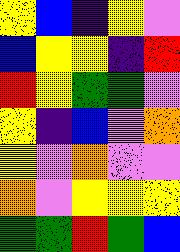[["yellow", "blue", "indigo", "yellow", "violet"], ["blue", "yellow", "yellow", "indigo", "red"], ["red", "yellow", "green", "green", "violet"], ["yellow", "indigo", "blue", "violet", "orange"], ["yellow", "violet", "orange", "violet", "violet"], ["orange", "violet", "yellow", "yellow", "yellow"], ["green", "green", "red", "green", "blue"]]